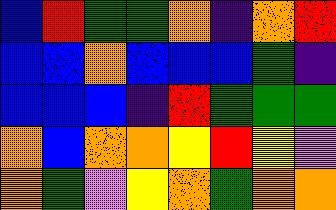[["blue", "red", "green", "green", "orange", "indigo", "orange", "red"], ["blue", "blue", "orange", "blue", "blue", "blue", "green", "indigo"], ["blue", "blue", "blue", "indigo", "red", "green", "green", "green"], ["orange", "blue", "orange", "orange", "yellow", "red", "yellow", "violet"], ["orange", "green", "violet", "yellow", "orange", "green", "orange", "orange"]]